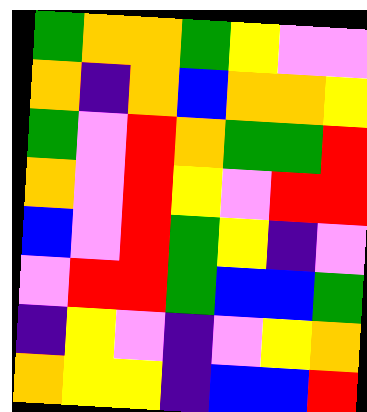[["green", "orange", "orange", "green", "yellow", "violet", "violet"], ["orange", "indigo", "orange", "blue", "orange", "orange", "yellow"], ["green", "violet", "red", "orange", "green", "green", "red"], ["orange", "violet", "red", "yellow", "violet", "red", "red"], ["blue", "violet", "red", "green", "yellow", "indigo", "violet"], ["violet", "red", "red", "green", "blue", "blue", "green"], ["indigo", "yellow", "violet", "indigo", "violet", "yellow", "orange"], ["orange", "yellow", "yellow", "indigo", "blue", "blue", "red"]]